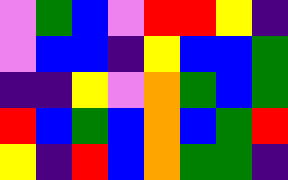[["violet", "green", "blue", "violet", "red", "red", "yellow", "indigo"], ["violet", "blue", "blue", "indigo", "yellow", "blue", "blue", "green"], ["indigo", "indigo", "yellow", "violet", "orange", "green", "blue", "green"], ["red", "blue", "green", "blue", "orange", "blue", "green", "red"], ["yellow", "indigo", "red", "blue", "orange", "green", "green", "indigo"]]